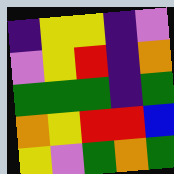[["indigo", "yellow", "yellow", "indigo", "violet"], ["violet", "yellow", "red", "indigo", "orange"], ["green", "green", "green", "indigo", "green"], ["orange", "yellow", "red", "red", "blue"], ["yellow", "violet", "green", "orange", "green"]]